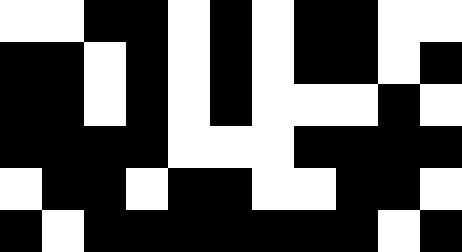[["white", "white", "black", "black", "white", "black", "white", "black", "black", "white", "white"], ["black", "black", "white", "black", "white", "black", "white", "black", "black", "white", "black"], ["black", "black", "white", "black", "white", "black", "white", "white", "white", "black", "white"], ["black", "black", "black", "black", "white", "white", "white", "black", "black", "black", "black"], ["white", "black", "black", "white", "black", "black", "white", "white", "black", "black", "white"], ["black", "white", "black", "black", "black", "black", "black", "black", "black", "white", "black"]]